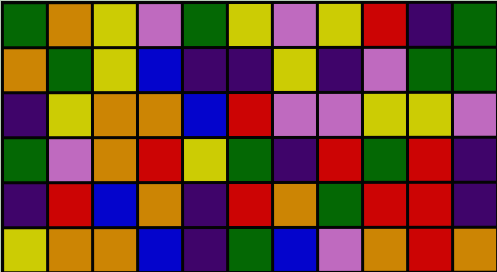[["green", "orange", "yellow", "violet", "green", "yellow", "violet", "yellow", "red", "indigo", "green"], ["orange", "green", "yellow", "blue", "indigo", "indigo", "yellow", "indigo", "violet", "green", "green"], ["indigo", "yellow", "orange", "orange", "blue", "red", "violet", "violet", "yellow", "yellow", "violet"], ["green", "violet", "orange", "red", "yellow", "green", "indigo", "red", "green", "red", "indigo"], ["indigo", "red", "blue", "orange", "indigo", "red", "orange", "green", "red", "red", "indigo"], ["yellow", "orange", "orange", "blue", "indigo", "green", "blue", "violet", "orange", "red", "orange"]]